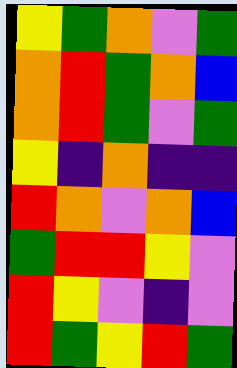[["yellow", "green", "orange", "violet", "green"], ["orange", "red", "green", "orange", "blue"], ["orange", "red", "green", "violet", "green"], ["yellow", "indigo", "orange", "indigo", "indigo"], ["red", "orange", "violet", "orange", "blue"], ["green", "red", "red", "yellow", "violet"], ["red", "yellow", "violet", "indigo", "violet"], ["red", "green", "yellow", "red", "green"]]